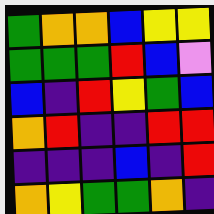[["green", "orange", "orange", "blue", "yellow", "yellow"], ["green", "green", "green", "red", "blue", "violet"], ["blue", "indigo", "red", "yellow", "green", "blue"], ["orange", "red", "indigo", "indigo", "red", "red"], ["indigo", "indigo", "indigo", "blue", "indigo", "red"], ["orange", "yellow", "green", "green", "orange", "indigo"]]